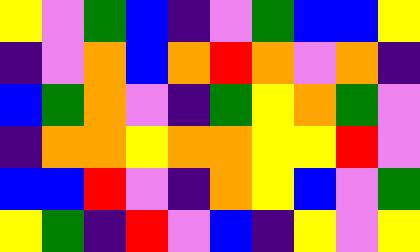[["yellow", "violet", "green", "blue", "indigo", "violet", "green", "blue", "blue", "yellow"], ["indigo", "violet", "orange", "blue", "orange", "red", "orange", "violet", "orange", "indigo"], ["blue", "green", "orange", "violet", "indigo", "green", "yellow", "orange", "green", "violet"], ["indigo", "orange", "orange", "yellow", "orange", "orange", "yellow", "yellow", "red", "violet"], ["blue", "blue", "red", "violet", "indigo", "orange", "yellow", "blue", "violet", "green"], ["yellow", "green", "indigo", "red", "violet", "blue", "indigo", "yellow", "violet", "yellow"]]